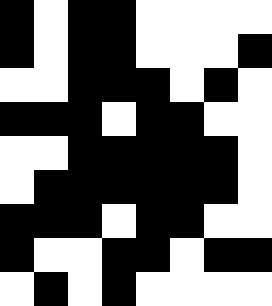[["black", "white", "black", "black", "white", "white", "white", "white"], ["black", "white", "black", "black", "white", "white", "white", "black"], ["white", "white", "black", "black", "black", "white", "black", "white"], ["black", "black", "black", "white", "black", "black", "white", "white"], ["white", "white", "black", "black", "black", "black", "black", "white"], ["white", "black", "black", "black", "black", "black", "black", "white"], ["black", "black", "black", "white", "black", "black", "white", "white"], ["black", "white", "white", "black", "black", "white", "black", "black"], ["white", "black", "white", "black", "white", "white", "white", "white"]]